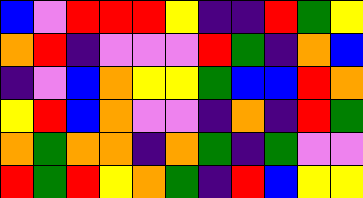[["blue", "violet", "red", "red", "red", "yellow", "indigo", "indigo", "red", "green", "yellow"], ["orange", "red", "indigo", "violet", "violet", "violet", "red", "green", "indigo", "orange", "blue"], ["indigo", "violet", "blue", "orange", "yellow", "yellow", "green", "blue", "blue", "red", "orange"], ["yellow", "red", "blue", "orange", "violet", "violet", "indigo", "orange", "indigo", "red", "green"], ["orange", "green", "orange", "orange", "indigo", "orange", "green", "indigo", "green", "violet", "violet"], ["red", "green", "red", "yellow", "orange", "green", "indigo", "red", "blue", "yellow", "yellow"]]